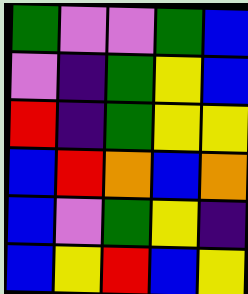[["green", "violet", "violet", "green", "blue"], ["violet", "indigo", "green", "yellow", "blue"], ["red", "indigo", "green", "yellow", "yellow"], ["blue", "red", "orange", "blue", "orange"], ["blue", "violet", "green", "yellow", "indigo"], ["blue", "yellow", "red", "blue", "yellow"]]